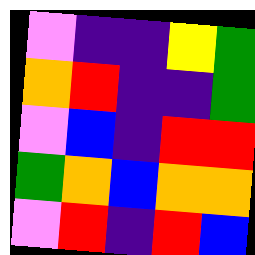[["violet", "indigo", "indigo", "yellow", "green"], ["orange", "red", "indigo", "indigo", "green"], ["violet", "blue", "indigo", "red", "red"], ["green", "orange", "blue", "orange", "orange"], ["violet", "red", "indigo", "red", "blue"]]